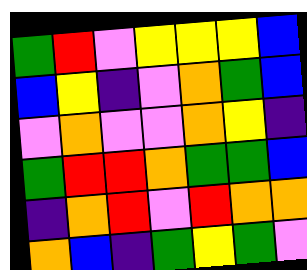[["green", "red", "violet", "yellow", "yellow", "yellow", "blue"], ["blue", "yellow", "indigo", "violet", "orange", "green", "blue"], ["violet", "orange", "violet", "violet", "orange", "yellow", "indigo"], ["green", "red", "red", "orange", "green", "green", "blue"], ["indigo", "orange", "red", "violet", "red", "orange", "orange"], ["orange", "blue", "indigo", "green", "yellow", "green", "violet"]]